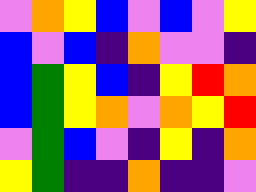[["violet", "orange", "yellow", "blue", "violet", "blue", "violet", "yellow"], ["blue", "violet", "blue", "indigo", "orange", "violet", "violet", "indigo"], ["blue", "green", "yellow", "blue", "indigo", "yellow", "red", "orange"], ["blue", "green", "yellow", "orange", "violet", "orange", "yellow", "red"], ["violet", "green", "blue", "violet", "indigo", "yellow", "indigo", "orange"], ["yellow", "green", "indigo", "indigo", "orange", "indigo", "indigo", "violet"]]